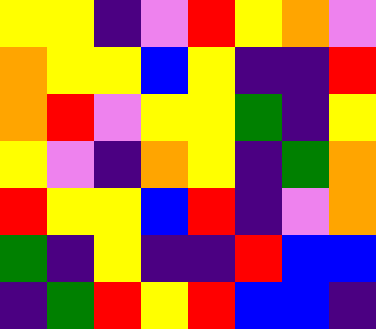[["yellow", "yellow", "indigo", "violet", "red", "yellow", "orange", "violet"], ["orange", "yellow", "yellow", "blue", "yellow", "indigo", "indigo", "red"], ["orange", "red", "violet", "yellow", "yellow", "green", "indigo", "yellow"], ["yellow", "violet", "indigo", "orange", "yellow", "indigo", "green", "orange"], ["red", "yellow", "yellow", "blue", "red", "indigo", "violet", "orange"], ["green", "indigo", "yellow", "indigo", "indigo", "red", "blue", "blue"], ["indigo", "green", "red", "yellow", "red", "blue", "blue", "indigo"]]